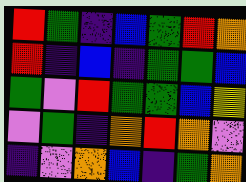[["red", "green", "indigo", "blue", "green", "red", "orange"], ["red", "indigo", "blue", "indigo", "green", "green", "blue"], ["green", "violet", "red", "green", "green", "blue", "yellow"], ["violet", "green", "indigo", "orange", "red", "orange", "violet"], ["indigo", "violet", "orange", "blue", "indigo", "green", "orange"]]